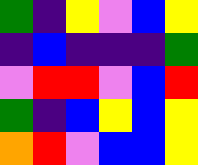[["green", "indigo", "yellow", "violet", "blue", "yellow"], ["indigo", "blue", "indigo", "indigo", "indigo", "green"], ["violet", "red", "red", "violet", "blue", "red"], ["green", "indigo", "blue", "yellow", "blue", "yellow"], ["orange", "red", "violet", "blue", "blue", "yellow"]]